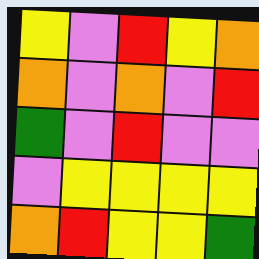[["yellow", "violet", "red", "yellow", "orange"], ["orange", "violet", "orange", "violet", "red"], ["green", "violet", "red", "violet", "violet"], ["violet", "yellow", "yellow", "yellow", "yellow"], ["orange", "red", "yellow", "yellow", "green"]]